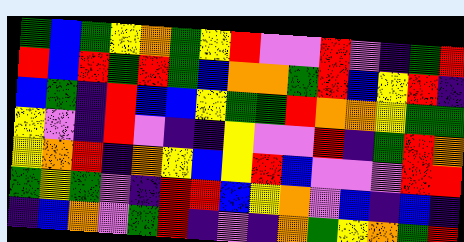[["green", "blue", "green", "yellow", "orange", "green", "yellow", "red", "violet", "violet", "red", "violet", "indigo", "green", "red"], ["red", "blue", "red", "green", "red", "green", "blue", "orange", "orange", "green", "red", "blue", "yellow", "red", "indigo"], ["blue", "green", "indigo", "red", "blue", "blue", "yellow", "green", "green", "red", "orange", "orange", "yellow", "green", "green"], ["yellow", "violet", "indigo", "red", "violet", "indigo", "indigo", "yellow", "violet", "violet", "red", "indigo", "green", "red", "orange"], ["yellow", "orange", "red", "indigo", "orange", "yellow", "blue", "yellow", "red", "blue", "violet", "violet", "violet", "red", "red"], ["green", "yellow", "green", "violet", "indigo", "red", "red", "blue", "yellow", "orange", "violet", "blue", "indigo", "blue", "indigo"], ["indigo", "blue", "orange", "violet", "green", "red", "indigo", "violet", "indigo", "orange", "green", "yellow", "orange", "green", "red"]]